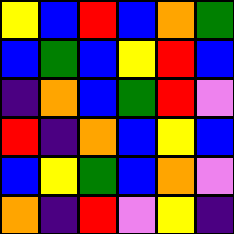[["yellow", "blue", "red", "blue", "orange", "green"], ["blue", "green", "blue", "yellow", "red", "blue"], ["indigo", "orange", "blue", "green", "red", "violet"], ["red", "indigo", "orange", "blue", "yellow", "blue"], ["blue", "yellow", "green", "blue", "orange", "violet"], ["orange", "indigo", "red", "violet", "yellow", "indigo"]]